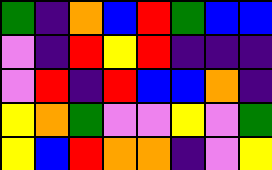[["green", "indigo", "orange", "blue", "red", "green", "blue", "blue"], ["violet", "indigo", "red", "yellow", "red", "indigo", "indigo", "indigo"], ["violet", "red", "indigo", "red", "blue", "blue", "orange", "indigo"], ["yellow", "orange", "green", "violet", "violet", "yellow", "violet", "green"], ["yellow", "blue", "red", "orange", "orange", "indigo", "violet", "yellow"]]